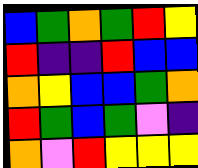[["blue", "green", "orange", "green", "red", "yellow"], ["red", "indigo", "indigo", "red", "blue", "blue"], ["orange", "yellow", "blue", "blue", "green", "orange"], ["red", "green", "blue", "green", "violet", "indigo"], ["orange", "violet", "red", "yellow", "yellow", "yellow"]]